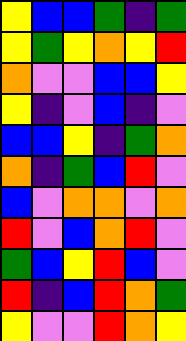[["yellow", "blue", "blue", "green", "indigo", "green"], ["yellow", "green", "yellow", "orange", "yellow", "red"], ["orange", "violet", "violet", "blue", "blue", "yellow"], ["yellow", "indigo", "violet", "blue", "indigo", "violet"], ["blue", "blue", "yellow", "indigo", "green", "orange"], ["orange", "indigo", "green", "blue", "red", "violet"], ["blue", "violet", "orange", "orange", "violet", "orange"], ["red", "violet", "blue", "orange", "red", "violet"], ["green", "blue", "yellow", "red", "blue", "violet"], ["red", "indigo", "blue", "red", "orange", "green"], ["yellow", "violet", "violet", "red", "orange", "yellow"]]